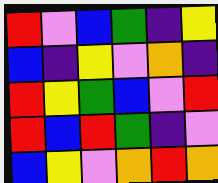[["red", "violet", "blue", "green", "indigo", "yellow"], ["blue", "indigo", "yellow", "violet", "orange", "indigo"], ["red", "yellow", "green", "blue", "violet", "red"], ["red", "blue", "red", "green", "indigo", "violet"], ["blue", "yellow", "violet", "orange", "red", "orange"]]